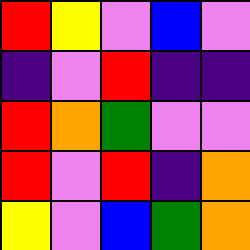[["red", "yellow", "violet", "blue", "violet"], ["indigo", "violet", "red", "indigo", "indigo"], ["red", "orange", "green", "violet", "violet"], ["red", "violet", "red", "indigo", "orange"], ["yellow", "violet", "blue", "green", "orange"]]